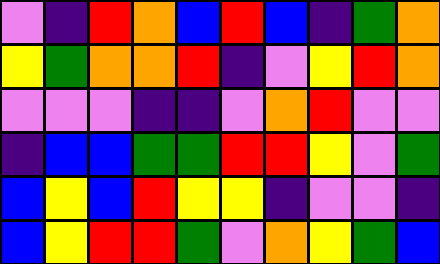[["violet", "indigo", "red", "orange", "blue", "red", "blue", "indigo", "green", "orange"], ["yellow", "green", "orange", "orange", "red", "indigo", "violet", "yellow", "red", "orange"], ["violet", "violet", "violet", "indigo", "indigo", "violet", "orange", "red", "violet", "violet"], ["indigo", "blue", "blue", "green", "green", "red", "red", "yellow", "violet", "green"], ["blue", "yellow", "blue", "red", "yellow", "yellow", "indigo", "violet", "violet", "indigo"], ["blue", "yellow", "red", "red", "green", "violet", "orange", "yellow", "green", "blue"]]